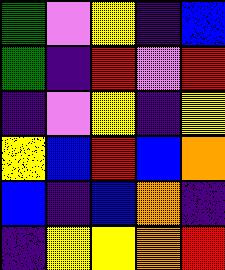[["green", "violet", "yellow", "indigo", "blue"], ["green", "indigo", "red", "violet", "red"], ["indigo", "violet", "yellow", "indigo", "yellow"], ["yellow", "blue", "red", "blue", "orange"], ["blue", "indigo", "blue", "orange", "indigo"], ["indigo", "yellow", "yellow", "orange", "red"]]